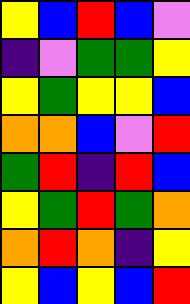[["yellow", "blue", "red", "blue", "violet"], ["indigo", "violet", "green", "green", "yellow"], ["yellow", "green", "yellow", "yellow", "blue"], ["orange", "orange", "blue", "violet", "red"], ["green", "red", "indigo", "red", "blue"], ["yellow", "green", "red", "green", "orange"], ["orange", "red", "orange", "indigo", "yellow"], ["yellow", "blue", "yellow", "blue", "red"]]